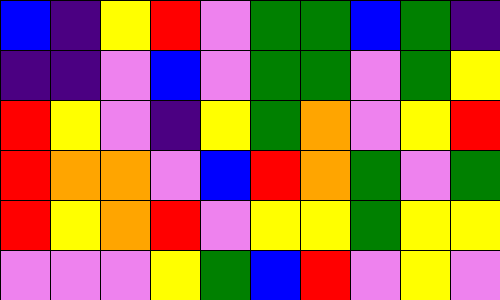[["blue", "indigo", "yellow", "red", "violet", "green", "green", "blue", "green", "indigo"], ["indigo", "indigo", "violet", "blue", "violet", "green", "green", "violet", "green", "yellow"], ["red", "yellow", "violet", "indigo", "yellow", "green", "orange", "violet", "yellow", "red"], ["red", "orange", "orange", "violet", "blue", "red", "orange", "green", "violet", "green"], ["red", "yellow", "orange", "red", "violet", "yellow", "yellow", "green", "yellow", "yellow"], ["violet", "violet", "violet", "yellow", "green", "blue", "red", "violet", "yellow", "violet"]]